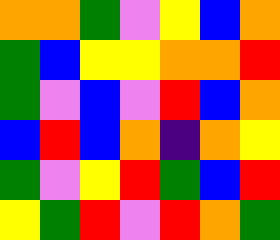[["orange", "orange", "green", "violet", "yellow", "blue", "orange"], ["green", "blue", "yellow", "yellow", "orange", "orange", "red"], ["green", "violet", "blue", "violet", "red", "blue", "orange"], ["blue", "red", "blue", "orange", "indigo", "orange", "yellow"], ["green", "violet", "yellow", "red", "green", "blue", "red"], ["yellow", "green", "red", "violet", "red", "orange", "green"]]